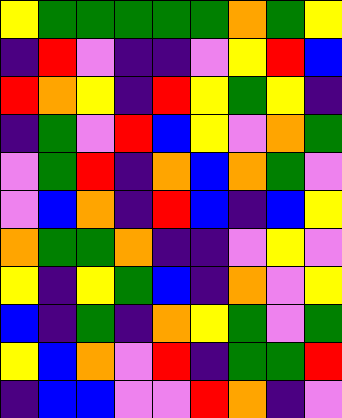[["yellow", "green", "green", "green", "green", "green", "orange", "green", "yellow"], ["indigo", "red", "violet", "indigo", "indigo", "violet", "yellow", "red", "blue"], ["red", "orange", "yellow", "indigo", "red", "yellow", "green", "yellow", "indigo"], ["indigo", "green", "violet", "red", "blue", "yellow", "violet", "orange", "green"], ["violet", "green", "red", "indigo", "orange", "blue", "orange", "green", "violet"], ["violet", "blue", "orange", "indigo", "red", "blue", "indigo", "blue", "yellow"], ["orange", "green", "green", "orange", "indigo", "indigo", "violet", "yellow", "violet"], ["yellow", "indigo", "yellow", "green", "blue", "indigo", "orange", "violet", "yellow"], ["blue", "indigo", "green", "indigo", "orange", "yellow", "green", "violet", "green"], ["yellow", "blue", "orange", "violet", "red", "indigo", "green", "green", "red"], ["indigo", "blue", "blue", "violet", "violet", "red", "orange", "indigo", "violet"]]